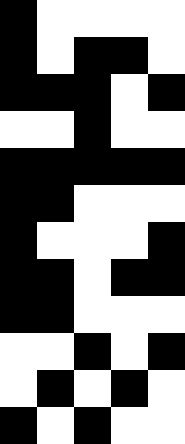[["black", "white", "white", "white", "white"], ["black", "white", "black", "black", "white"], ["black", "black", "black", "white", "black"], ["white", "white", "black", "white", "white"], ["black", "black", "black", "black", "black"], ["black", "black", "white", "white", "white"], ["black", "white", "white", "white", "black"], ["black", "black", "white", "black", "black"], ["black", "black", "white", "white", "white"], ["white", "white", "black", "white", "black"], ["white", "black", "white", "black", "white"], ["black", "white", "black", "white", "white"]]